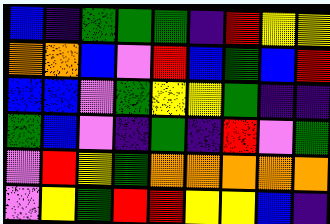[["blue", "indigo", "green", "green", "green", "indigo", "red", "yellow", "yellow"], ["orange", "orange", "blue", "violet", "red", "blue", "green", "blue", "red"], ["blue", "blue", "violet", "green", "yellow", "yellow", "green", "indigo", "indigo"], ["green", "blue", "violet", "indigo", "green", "indigo", "red", "violet", "green"], ["violet", "red", "yellow", "green", "orange", "orange", "orange", "orange", "orange"], ["violet", "yellow", "green", "red", "red", "yellow", "yellow", "blue", "indigo"]]